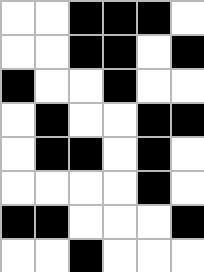[["white", "white", "black", "black", "black", "white"], ["white", "white", "black", "black", "white", "black"], ["black", "white", "white", "black", "white", "white"], ["white", "black", "white", "white", "black", "black"], ["white", "black", "black", "white", "black", "white"], ["white", "white", "white", "white", "black", "white"], ["black", "black", "white", "white", "white", "black"], ["white", "white", "black", "white", "white", "white"]]